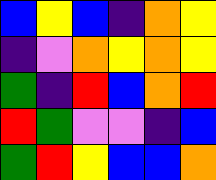[["blue", "yellow", "blue", "indigo", "orange", "yellow"], ["indigo", "violet", "orange", "yellow", "orange", "yellow"], ["green", "indigo", "red", "blue", "orange", "red"], ["red", "green", "violet", "violet", "indigo", "blue"], ["green", "red", "yellow", "blue", "blue", "orange"]]